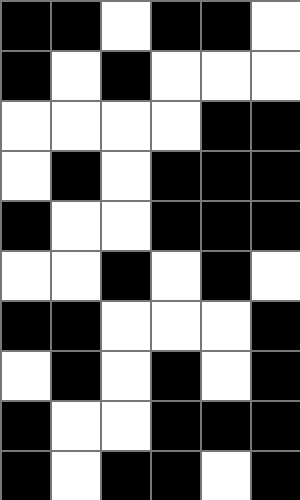[["black", "black", "white", "black", "black", "white"], ["black", "white", "black", "white", "white", "white"], ["white", "white", "white", "white", "black", "black"], ["white", "black", "white", "black", "black", "black"], ["black", "white", "white", "black", "black", "black"], ["white", "white", "black", "white", "black", "white"], ["black", "black", "white", "white", "white", "black"], ["white", "black", "white", "black", "white", "black"], ["black", "white", "white", "black", "black", "black"], ["black", "white", "black", "black", "white", "black"]]